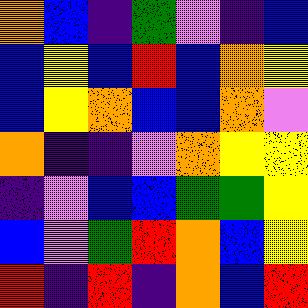[["orange", "blue", "indigo", "green", "violet", "indigo", "blue"], ["blue", "yellow", "blue", "red", "blue", "orange", "yellow"], ["blue", "yellow", "orange", "blue", "blue", "orange", "violet"], ["orange", "indigo", "indigo", "violet", "orange", "yellow", "yellow"], ["indigo", "violet", "blue", "blue", "green", "green", "yellow"], ["blue", "violet", "green", "red", "orange", "blue", "yellow"], ["red", "indigo", "red", "indigo", "orange", "blue", "red"]]